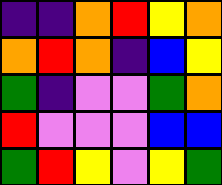[["indigo", "indigo", "orange", "red", "yellow", "orange"], ["orange", "red", "orange", "indigo", "blue", "yellow"], ["green", "indigo", "violet", "violet", "green", "orange"], ["red", "violet", "violet", "violet", "blue", "blue"], ["green", "red", "yellow", "violet", "yellow", "green"]]